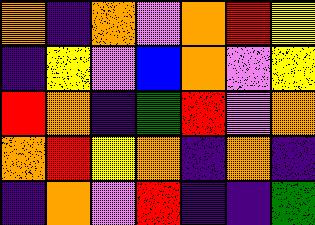[["orange", "indigo", "orange", "violet", "orange", "red", "yellow"], ["indigo", "yellow", "violet", "blue", "orange", "violet", "yellow"], ["red", "orange", "indigo", "green", "red", "violet", "orange"], ["orange", "red", "yellow", "orange", "indigo", "orange", "indigo"], ["indigo", "orange", "violet", "red", "indigo", "indigo", "green"]]